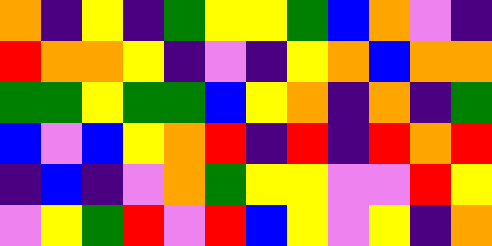[["orange", "indigo", "yellow", "indigo", "green", "yellow", "yellow", "green", "blue", "orange", "violet", "indigo"], ["red", "orange", "orange", "yellow", "indigo", "violet", "indigo", "yellow", "orange", "blue", "orange", "orange"], ["green", "green", "yellow", "green", "green", "blue", "yellow", "orange", "indigo", "orange", "indigo", "green"], ["blue", "violet", "blue", "yellow", "orange", "red", "indigo", "red", "indigo", "red", "orange", "red"], ["indigo", "blue", "indigo", "violet", "orange", "green", "yellow", "yellow", "violet", "violet", "red", "yellow"], ["violet", "yellow", "green", "red", "violet", "red", "blue", "yellow", "violet", "yellow", "indigo", "orange"]]